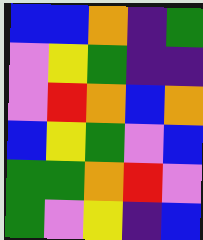[["blue", "blue", "orange", "indigo", "green"], ["violet", "yellow", "green", "indigo", "indigo"], ["violet", "red", "orange", "blue", "orange"], ["blue", "yellow", "green", "violet", "blue"], ["green", "green", "orange", "red", "violet"], ["green", "violet", "yellow", "indigo", "blue"]]